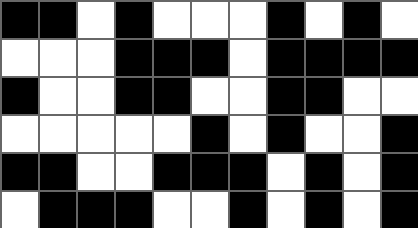[["black", "black", "white", "black", "white", "white", "white", "black", "white", "black", "white"], ["white", "white", "white", "black", "black", "black", "white", "black", "black", "black", "black"], ["black", "white", "white", "black", "black", "white", "white", "black", "black", "white", "white"], ["white", "white", "white", "white", "white", "black", "white", "black", "white", "white", "black"], ["black", "black", "white", "white", "black", "black", "black", "white", "black", "white", "black"], ["white", "black", "black", "black", "white", "white", "black", "white", "black", "white", "black"]]